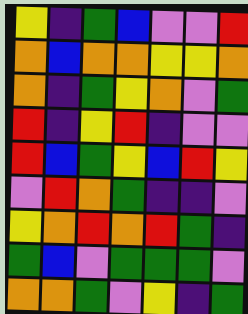[["yellow", "indigo", "green", "blue", "violet", "violet", "red"], ["orange", "blue", "orange", "orange", "yellow", "yellow", "orange"], ["orange", "indigo", "green", "yellow", "orange", "violet", "green"], ["red", "indigo", "yellow", "red", "indigo", "violet", "violet"], ["red", "blue", "green", "yellow", "blue", "red", "yellow"], ["violet", "red", "orange", "green", "indigo", "indigo", "violet"], ["yellow", "orange", "red", "orange", "red", "green", "indigo"], ["green", "blue", "violet", "green", "green", "green", "violet"], ["orange", "orange", "green", "violet", "yellow", "indigo", "green"]]